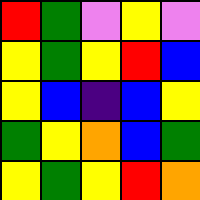[["red", "green", "violet", "yellow", "violet"], ["yellow", "green", "yellow", "red", "blue"], ["yellow", "blue", "indigo", "blue", "yellow"], ["green", "yellow", "orange", "blue", "green"], ["yellow", "green", "yellow", "red", "orange"]]